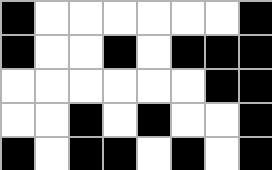[["black", "white", "white", "white", "white", "white", "white", "black"], ["black", "white", "white", "black", "white", "black", "black", "black"], ["white", "white", "white", "white", "white", "white", "black", "black"], ["white", "white", "black", "white", "black", "white", "white", "black"], ["black", "white", "black", "black", "white", "black", "white", "black"]]